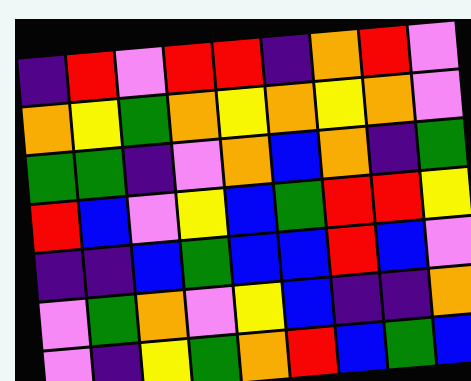[["indigo", "red", "violet", "red", "red", "indigo", "orange", "red", "violet"], ["orange", "yellow", "green", "orange", "yellow", "orange", "yellow", "orange", "violet"], ["green", "green", "indigo", "violet", "orange", "blue", "orange", "indigo", "green"], ["red", "blue", "violet", "yellow", "blue", "green", "red", "red", "yellow"], ["indigo", "indigo", "blue", "green", "blue", "blue", "red", "blue", "violet"], ["violet", "green", "orange", "violet", "yellow", "blue", "indigo", "indigo", "orange"], ["violet", "indigo", "yellow", "green", "orange", "red", "blue", "green", "blue"]]